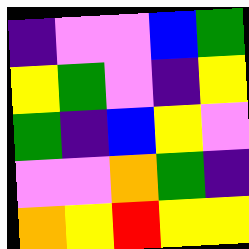[["indigo", "violet", "violet", "blue", "green"], ["yellow", "green", "violet", "indigo", "yellow"], ["green", "indigo", "blue", "yellow", "violet"], ["violet", "violet", "orange", "green", "indigo"], ["orange", "yellow", "red", "yellow", "yellow"]]